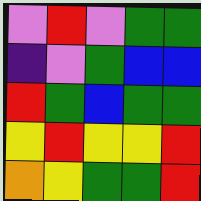[["violet", "red", "violet", "green", "green"], ["indigo", "violet", "green", "blue", "blue"], ["red", "green", "blue", "green", "green"], ["yellow", "red", "yellow", "yellow", "red"], ["orange", "yellow", "green", "green", "red"]]